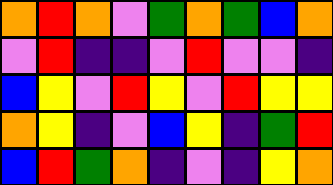[["orange", "red", "orange", "violet", "green", "orange", "green", "blue", "orange"], ["violet", "red", "indigo", "indigo", "violet", "red", "violet", "violet", "indigo"], ["blue", "yellow", "violet", "red", "yellow", "violet", "red", "yellow", "yellow"], ["orange", "yellow", "indigo", "violet", "blue", "yellow", "indigo", "green", "red"], ["blue", "red", "green", "orange", "indigo", "violet", "indigo", "yellow", "orange"]]